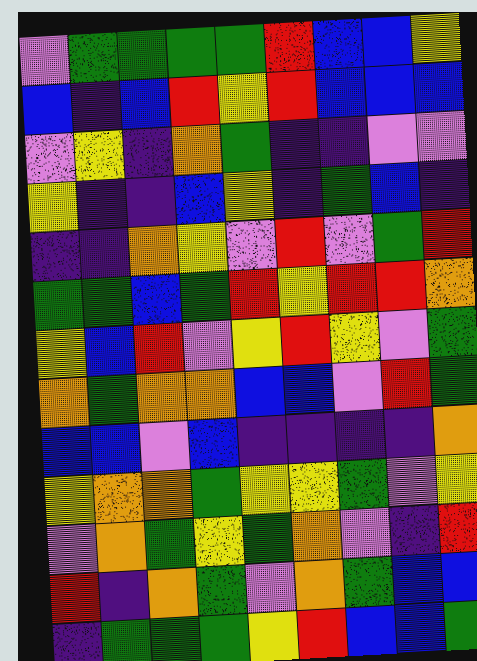[["violet", "green", "green", "green", "green", "red", "blue", "blue", "yellow"], ["blue", "indigo", "blue", "red", "yellow", "red", "blue", "blue", "blue"], ["violet", "yellow", "indigo", "orange", "green", "indigo", "indigo", "violet", "violet"], ["yellow", "indigo", "indigo", "blue", "yellow", "indigo", "green", "blue", "indigo"], ["indigo", "indigo", "orange", "yellow", "violet", "red", "violet", "green", "red"], ["green", "green", "blue", "green", "red", "yellow", "red", "red", "orange"], ["yellow", "blue", "red", "violet", "yellow", "red", "yellow", "violet", "green"], ["orange", "green", "orange", "orange", "blue", "blue", "violet", "red", "green"], ["blue", "blue", "violet", "blue", "indigo", "indigo", "indigo", "indigo", "orange"], ["yellow", "orange", "orange", "green", "yellow", "yellow", "green", "violet", "yellow"], ["violet", "orange", "green", "yellow", "green", "orange", "violet", "indigo", "red"], ["red", "indigo", "orange", "green", "violet", "orange", "green", "blue", "blue"], ["indigo", "green", "green", "green", "yellow", "red", "blue", "blue", "green"]]